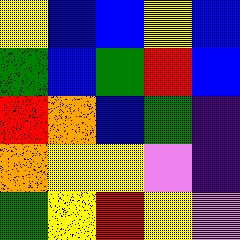[["yellow", "blue", "blue", "yellow", "blue"], ["green", "blue", "green", "red", "blue"], ["red", "orange", "blue", "green", "indigo"], ["orange", "yellow", "yellow", "violet", "indigo"], ["green", "yellow", "red", "yellow", "violet"]]